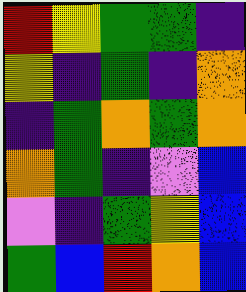[["red", "yellow", "green", "green", "indigo"], ["yellow", "indigo", "green", "indigo", "orange"], ["indigo", "green", "orange", "green", "orange"], ["orange", "green", "indigo", "violet", "blue"], ["violet", "indigo", "green", "yellow", "blue"], ["green", "blue", "red", "orange", "blue"]]